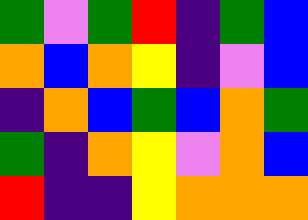[["green", "violet", "green", "red", "indigo", "green", "blue"], ["orange", "blue", "orange", "yellow", "indigo", "violet", "blue"], ["indigo", "orange", "blue", "green", "blue", "orange", "green"], ["green", "indigo", "orange", "yellow", "violet", "orange", "blue"], ["red", "indigo", "indigo", "yellow", "orange", "orange", "orange"]]